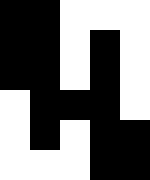[["black", "black", "white", "white", "white"], ["black", "black", "white", "black", "white"], ["black", "black", "white", "black", "white"], ["white", "black", "black", "black", "white"], ["white", "black", "white", "black", "black"], ["white", "white", "white", "black", "black"]]